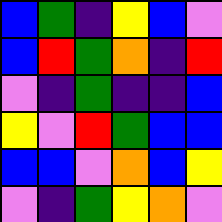[["blue", "green", "indigo", "yellow", "blue", "violet"], ["blue", "red", "green", "orange", "indigo", "red"], ["violet", "indigo", "green", "indigo", "indigo", "blue"], ["yellow", "violet", "red", "green", "blue", "blue"], ["blue", "blue", "violet", "orange", "blue", "yellow"], ["violet", "indigo", "green", "yellow", "orange", "violet"]]